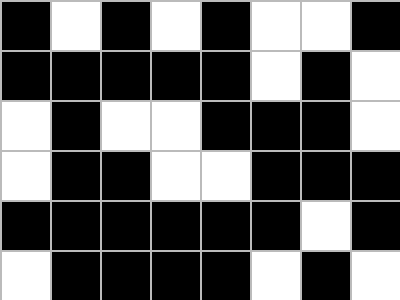[["black", "white", "black", "white", "black", "white", "white", "black"], ["black", "black", "black", "black", "black", "white", "black", "white"], ["white", "black", "white", "white", "black", "black", "black", "white"], ["white", "black", "black", "white", "white", "black", "black", "black"], ["black", "black", "black", "black", "black", "black", "white", "black"], ["white", "black", "black", "black", "black", "white", "black", "white"]]